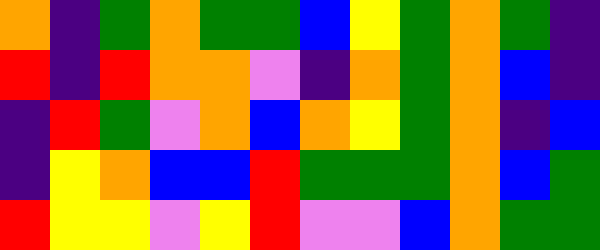[["orange", "indigo", "green", "orange", "green", "green", "blue", "yellow", "green", "orange", "green", "indigo"], ["red", "indigo", "red", "orange", "orange", "violet", "indigo", "orange", "green", "orange", "blue", "indigo"], ["indigo", "red", "green", "violet", "orange", "blue", "orange", "yellow", "green", "orange", "indigo", "blue"], ["indigo", "yellow", "orange", "blue", "blue", "red", "green", "green", "green", "orange", "blue", "green"], ["red", "yellow", "yellow", "violet", "yellow", "red", "violet", "violet", "blue", "orange", "green", "green"]]